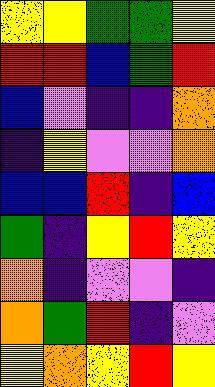[["yellow", "yellow", "green", "green", "yellow"], ["red", "red", "blue", "green", "red"], ["blue", "violet", "indigo", "indigo", "orange"], ["indigo", "yellow", "violet", "violet", "orange"], ["blue", "blue", "red", "indigo", "blue"], ["green", "indigo", "yellow", "red", "yellow"], ["orange", "indigo", "violet", "violet", "indigo"], ["orange", "green", "red", "indigo", "violet"], ["yellow", "orange", "yellow", "red", "yellow"]]